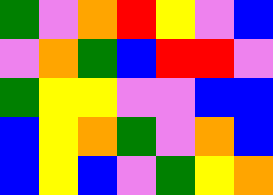[["green", "violet", "orange", "red", "yellow", "violet", "blue"], ["violet", "orange", "green", "blue", "red", "red", "violet"], ["green", "yellow", "yellow", "violet", "violet", "blue", "blue"], ["blue", "yellow", "orange", "green", "violet", "orange", "blue"], ["blue", "yellow", "blue", "violet", "green", "yellow", "orange"]]